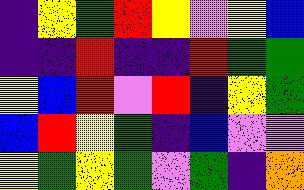[["indigo", "yellow", "green", "red", "yellow", "violet", "yellow", "blue"], ["indigo", "indigo", "red", "indigo", "indigo", "red", "green", "green"], ["yellow", "blue", "red", "violet", "red", "indigo", "yellow", "green"], ["blue", "red", "yellow", "green", "indigo", "blue", "violet", "violet"], ["yellow", "green", "yellow", "green", "violet", "green", "indigo", "orange"]]